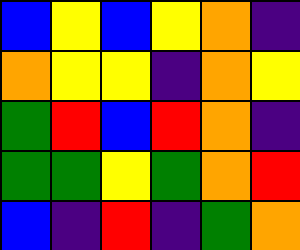[["blue", "yellow", "blue", "yellow", "orange", "indigo"], ["orange", "yellow", "yellow", "indigo", "orange", "yellow"], ["green", "red", "blue", "red", "orange", "indigo"], ["green", "green", "yellow", "green", "orange", "red"], ["blue", "indigo", "red", "indigo", "green", "orange"]]